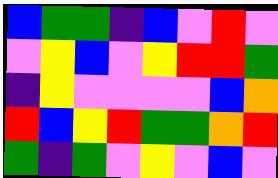[["blue", "green", "green", "indigo", "blue", "violet", "red", "violet"], ["violet", "yellow", "blue", "violet", "yellow", "red", "red", "green"], ["indigo", "yellow", "violet", "violet", "violet", "violet", "blue", "orange"], ["red", "blue", "yellow", "red", "green", "green", "orange", "red"], ["green", "indigo", "green", "violet", "yellow", "violet", "blue", "violet"]]